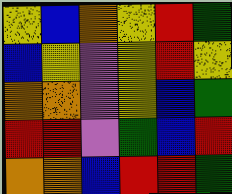[["yellow", "blue", "orange", "yellow", "red", "green"], ["blue", "yellow", "violet", "yellow", "red", "yellow"], ["orange", "orange", "violet", "yellow", "blue", "green"], ["red", "red", "violet", "green", "blue", "red"], ["orange", "orange", "blue", "red", "red", "green"]]